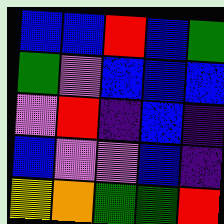[["blue", "blue", "red", "blue", "green"], ["green", "violet", "blue", "blue", "blue"], ["violet", "red", "indigo", "blue", "indigo"], ["blue", "violet", "violet", "blue", "indigo"], ["yellow", "orange", "green", "green", "red"]]